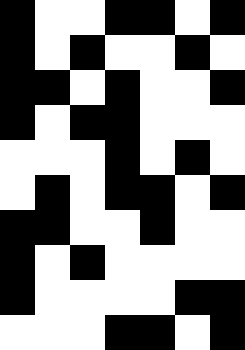[["black", "white", "white", "black", "black", "white", "black"], ["black", "white", "black", "white", "white", "black", "white"], ["black", "black", "white", "black", "white", "white", "black"], ["black", "white", "black", "black", "white", "white", "white"], ["white", "white", "white", "black", "white", "black", "white"], ["white", "black", "white", "black", "black", "white", "black"], ["black", "black", "white", "white", "black", "white", "white"], ["black", "white", "black", "white", "white", "white", "white"], ["black", "white", "white", "white", "white", "black", "black"], ["white", "white", "white", "black", "black", "white", "black"]]